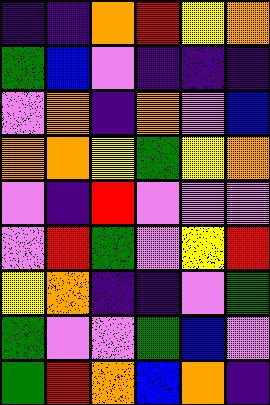[["indigo", "indigo", "orange", "red", "yellow", "orange"], ["green", "blue", "violet", "indigo", "indigo", "indigo"], ["violet", "orange", "indigo", "orange", "violet", "blue"], ["orange", "orange", "yellow", "green", "yellow", "orange"], ["violet", "indigo", "red", "violet", "violet", "violet"], ["violet", "red", "green", "violet", "yellow", "red"], ["yellow", "orange", "indigo", "indigo", "violet", "green"], ["green", "violet", "violet", "green", "blue", "violet"], ["green", "red", "orange", "blue", "orange", "indigo"]]